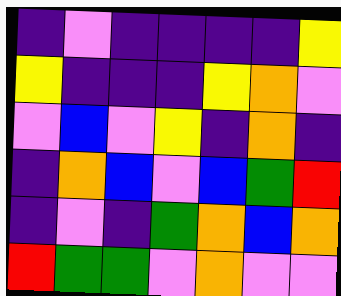[["indigo", "violet", "indigo", "indigo", "indigo", "indigo", "yellow"], ["yellow", "indigo", "indigo", "indigo", "yellow", "orange", "violet"], ["violet", "blue", "violet", "yellow", "indigo", "orange", "indigo"], ["indigo", "orange", "blue", "violet", "blue", "green", "red"], ["indigo", "violet", "indigo", "green", "orange", "blue", "orange"], ["red", "green", "green", "violet", "orange", "violet", "violet"]]